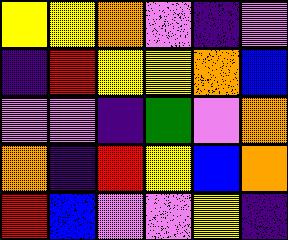[["yellow", "yellow", "orange", "violet", "indigo", "violet"], ["indigo", "red", "yellow", "yellow", "orange", "blue"], ["violet", "violet", "indigo", "green", "violet", "orange"], ["orange", "indigo", "red", "yellow", "blue", "orange"], ["red", "blue", "violet", "violet", "yellow", "indigo"]]